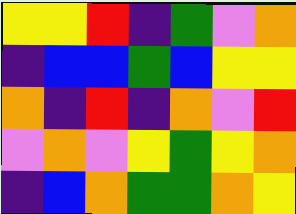[["yellow", "yellow", "red", "indigo", "green", "violet", "orange"], ["indigo", "blue", "blue", "green", "blue", "yellow", "yellow"], ["orange", "indigo", "red", "indigo", "orange", "violet", "red"], ["violet", "orange", "violet", "yellow", "green", "yellow", "orange"], ["indigo", "blue", "orange", "green", "green", "orange", "yellow"]]